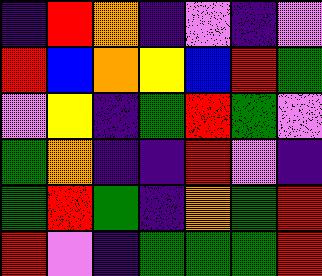[["indigo", "red", "orange", "indigo", "violet", "indigo", "violet"], ["red", "blue", "orange", "yellow", "blue", "red", "green"], ["violet", "yellow", "indigo", "green", "red", "green", "violet"], ["green", "orange", "indigo", "indigo", "red", "violet", "indigo"], ["green", "red", "green", "indigo", "orange", "green", "red"], ["red", "violet", "indigo", "green", "green", "green", "red"]]